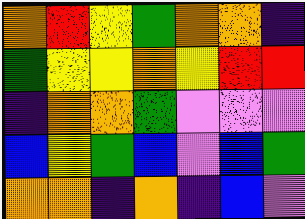[["orange", "red", "yellow", "green", "orange", "orange", "indigo"], ["green", "yellow", "yellow", "orange", "yellow", "red", "red"], ["indigo", "orange", "orange", "green", "violet", "violet", "violet"], ["blue", "yellow", "green", "blue", "violet", "blue", "green"], ["orange", "orange", "indigo", "orange", "indigo", "blue", "violet"]]